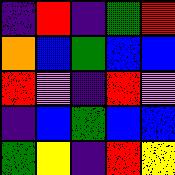[["indigo", "red", "indigo", "green", "red"], ["orange", "blue", "green", "blue", "blue"], ["red", "violet", "indigo", "red", "violet"], ["indigo", "blue", "green", "blue", "blue"], ["green", "yellow", "indigo", "red", "yellow"]]